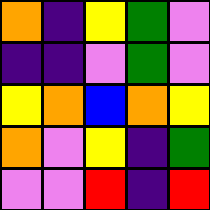[["orange", "indigo", "yellow", "green", "violet"], ["indigo", "indigo", "violet", "green", "violet"], ["yellow", "orange", "blue", "orange", "yellow"], ["orange", "violet", "yellow", "indigo", "green"], ["violet", "violet", "red", "indigo", "red"]]